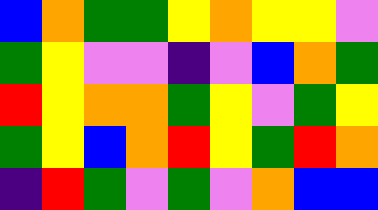[["blue", "orange", "green", "green", "yellow", "orange", "yellow", "yellow", "violet"], ["green", "yellow", "violet", "violet", "indigo", "violet", "blue", "orange", "green"], ["red", "yellow", "orange", "orange", "green", "yellow", "violet", "green", "yellow"], ["green", "yellow", "blue", "orange", "red", "yellow", "green", "red", "orange"], ["indigo", "red", "green", "violet", "green", "violet", "orange", "blue", "blue"]]